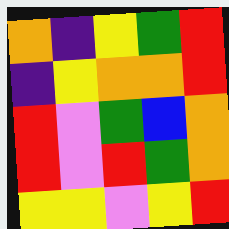[["orange", "indigo", "yellow", "green", "red"], ["indigo", "yellow", "orange", "orange", "red"], ["red", "violet", "green", "blue", "orange"], ["red", "violet", "red", "green", "orange"], ["yellow", "yellow", "violet", "yellow", "red"]]